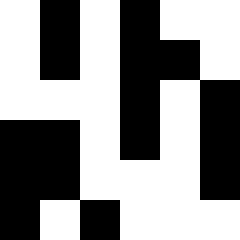[["white", "black", "white", "black", "white", "white"], ["white", "black", "white", "black", "black", "white"], ["white", "white", "white", "black", "white", "black"], ["black", "black", "white", "black", "white", "black"], ["black", "black", "white", "white", "white", "black"], ["black", "white", "black", "white", "white", "white"]]